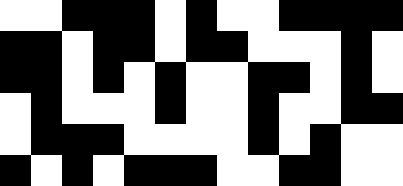[["white", "white", "black", "black", "black", "white", "black", "white", "white", "black", "black", "black", "black"], ["black", "black", "white", "black", "black", "white", "black", "black", "white", "white", "white", "black", "white"], ["black", "black", "white", "black", "white", "black", "white", "white", "black", "black", "white", "black", "white"], ["white", "black", "white", "white", "white", "black", "white", "white", "black", "white", "white", "black", "black"], ["white", "black", "black", "black", "white", "white", "white", "white", "black", "white", "black", "white", "white"], ["black", "white", "black", "white", "black", "black", "black", "white", "white", "black", "black", "white", "white"]]